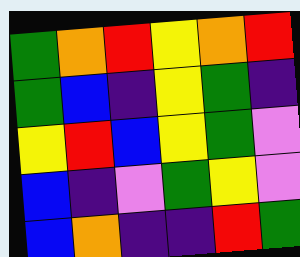[["green", "orange", "red", "yellow", "orange", "red"], ["green", "blue", "indigo", "yellow", "green", "indigo"], ["yellow", "red", "blue", "yellow", "green", "violet"], ["blue", "indigo", "violet", "green", "yellow", "violet"], ["blue", "orange", "indigo", "indigo", "red", "green"]]